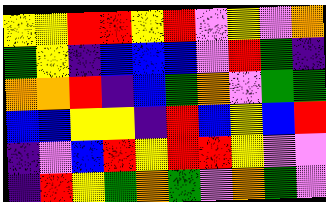[["yellow", "yellow", "red", "red", "yellow", "red", "violet", "yellow", "violet", "orange"], ["green", "yellow", "indigo", "blue", "blue", "blue", "violet", "red", "green", "indigo"], ["orange", "orange", "red", "indigo", "blue", "green", "orange", "violet", "green", "green"], ["blue", "blue", "yellow", "yellow", "indigo", "red", "blue", "yellow", "blue", "red"], ["indigo", "violet", "blue", "red", "yellow", "red", "red", "yellow", "violet", "violet"], ["indigo", "red", "yellow", "green", "orange", "green", "violet", "orange", "green", "violet"]]